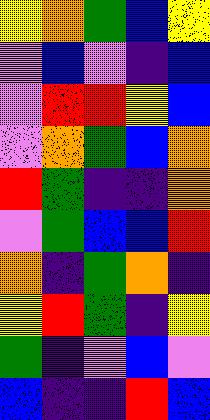[["yellow", "orange", "green", "blue", "yellow"], ["violet", "blue", "violet", "indigo", "blue"], ["violet", "red", "red", "yellow", "blue"], ["violet", "orange", "green", "blue", "orange"], ["red", "green", "indigo", "indigo", "orange"], ["violet", "green", "blue", "blue", "red"], ["orange", "indigo", "green", "orange", "indigo"], ["yellow", "red", "green", "indigo", "yellow"], ["green", "indigo", "violet", "blue", "violet"], ["blue", "indigo", "indigo", "red", "blue"]]